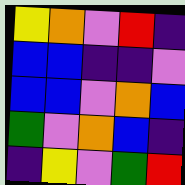[["yellow", "orange", "violet", "red", "indigo"], ["blue", "blue", "indigo", "indigo", "violet"], ["blue", "blue", "violet", "orange", "blue"], ["green", "violet", "orange", "blue", "indigo"], ["indigo", "yellow", "violet", "green", "red"]]